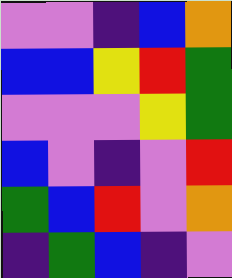[["violet", "violet", "indigo", "blue", "orange"], ["blue", "blue", "yellow", "red", "green"], ["violet", "violet", "violet", "yellow", "green"], ["blue", "violet", "indigo", "violet", "red"], ["green", "blue", "red", "violet", "orange"], ["indigo", "green", "blue", "indigo", "violet"]]